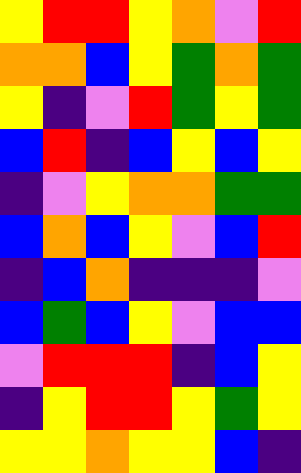[["yellow", "red", "red", "yellow", "orange", "violet", "red"], ["orange", "orange", "blue", "yellow", "green", "orange", "green"], ["yellow", "indigo", "violet", "red", "green", "yellow", "green"], ["blue", "red", "indigo", "blue", "yellow", "blue", "yellow"], ["indigo", "violet", "yellow", "orange", "orange", "green", "green"], ["blue", "orange", "blue", "yellow", "violet", "blue", "red"], ["indigo", "blue", "orange", "indigo", "indigo", "indigo", "violet"], ["blue", "green", "blue", "yellow", "violet", "blue", "blue"], ["violet", "red", "red", "red", "indigo", "blue", "yellow"], ["indigo", "yellow", "red", "red", "yellow", "green", "yellow"], ["yellow", "yellow", "orange", "yellow", "yellow", "blue", "indigo"]]